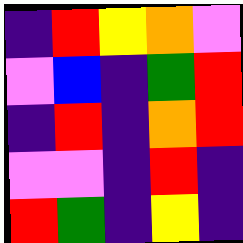[["indigo", "red", "yellow", "orange", "violet"], ["violet", "blue", "indigo", "green", "red"], ["indigo", "red", "indigo", "orange", "red"], ["violet", "violet", "indigo", "red", "indigo"], ["red", "green", "indigo", "yellow", "indigo"]]